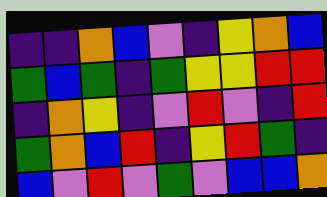[["indigo", "indigo", "orange", "blue", "violet", "indigo", "yellow", "orange", "blue"], ["green", "blue", "green", "indigo", "green", "yellow", "yellow", "red", "red"], ["indigo", "orange", "yellow", "indigo", "violet", "red", "violet", "indigo", "red"], ["green", "orange", "blue", "red", "indigo", "yellow", "red", "green", "indigo"], ["blue", "violet", "red", "violet", "green", "violet", "blue", "blue", "orange"]]